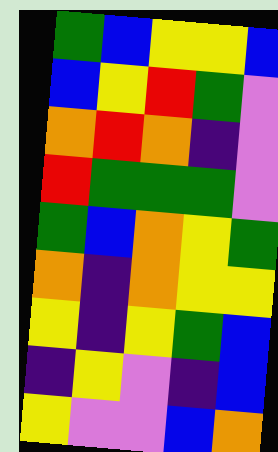[["green", "blue", "yellow", "yellow", "blue"], ["blue", "yellow", "red", "green", "violet"], ["orange", "red", "orange", "indigo", "violet"], ["red", "green", "green", "green", "violet"], ["green", "blue", "orange", "yellow", "green"], ["orange", "indigo", "orange", "yellow", "yellow"], ["yellow", "indigo", "yellow", "green", "blue"], ["indigo", "yellow", "violet", "indigo", "blue"], ["yellow", "violet", "violet", "blue", "orange"]]